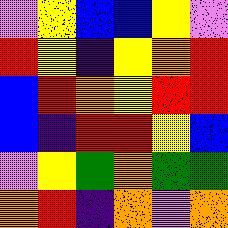[["violet", "yellow", "blue", "blue", "yellow", "violet"], ["red", "yellow", "indigo", "yellow", "orange", "red"], ["blue", "red", "orange", "yellow", "red", "red"], ["blue", "indigo", "red", "red", "yellow", "blue"], ["violet", "yellow", "green", "orange", "green", "green"], ["orange", "red", "indigo", "orange", "violet", "orange"]]